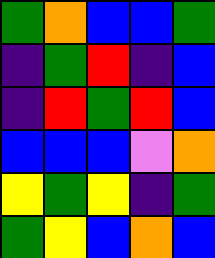[["green", "orange", "blue", "blue", "green"], ["indigo", "green", "red", "indigo", "blue"], ["indigo", "red", "green", "red", "blue"], ["blue", "blue", "blue", "violet", "orange"], ["yellow", "green", "yellow", "indigo", "green"], ["green", "yellow", "blue", "orange", "blue"]]